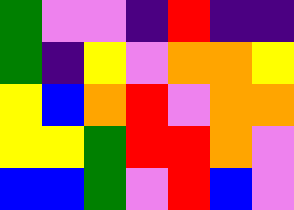[["green", "violet", "violet", "indigo", "red", "indigo", "indigo"], ["green", "indigo", "yellow", "violet", "orange", "orange", "yellow"], ["yellow", "blue", "orange", "red", "violet", "orange", "orange"], ["yellow", "yellow", "green", "red", "red", "orange", "violet"], ["blue", "blue", "green", "violet", "red", "blue", "violet"]]